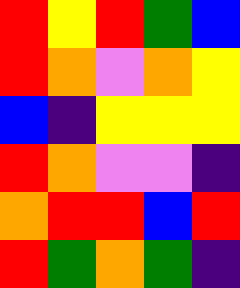[["red", "yellow", "red", "green", "blue"], ["red", "orange", "violet", "orange", "yellow"], ["blue", "indigo", "yellow", "yellow", "yellow"], ["red", "orange", "violet", "violet", "indigo"], ["orange", "red", "red", "blue", "red"], ["red", "green", "orange", "green", "indigo"]]